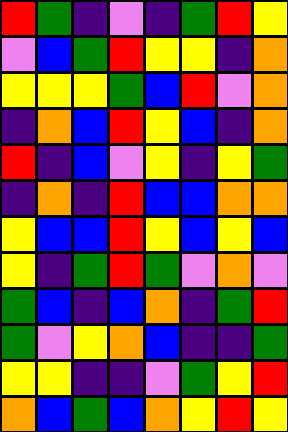[["red", "green", "indigo", "violet", "indigo", "green", "red", "yellow"], ["violet", "blue", "green", "red", "yellow", "yellow", "indigo", "orange"], ["yellow", "yellow", "yellow", "green", "blue", "red", "violet", "orange"], ["indigo", "orange", "blue", "red", "yellow", "blue", "indigo", "orange"], ["red", "indigo", "blue", "violet", "yellow", "indigo", "yellow", "green"], ["indigo", "orange", "indigo", "red", "blue", "blue", "orange", "orange"], ["yellow", "blue", "blue", "red", "yellow", "blue", "yellow", "blue"], ["yellow", "indigo", "green", "red", "green", "violet", "orange", "violet"], ["green", "blue", "indigo", "blue", "orange", "indigo", "green", "red"], ["green", "violet", "yellow", "orange", "blue", "indigo", "indigo", "green"], ["yellow", "yellow", "indigo", "indigo", "violet", "green", "yellow", "red"], ["orange", "blue", "green", "blue", "orange", "yellow", "red", "yellow"]]